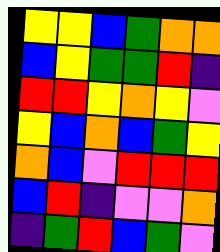[["yellow", "yellow", "blue", "green", "orange", "orange"], ["blue", "yellow", "green", "green", "red", "indigo"], ["red", "red", "yellow", "orange", "yellow", "violet"], ["yellow", "blue", "orange", "blue", "green", "yellow"], ["orange", "blue", "violet", "red", "red", "red"], ["blue", "red", "indigo", "violet", "violet", "orange"], ["indigo", "green", "red", "blue", "green", "violet"]]